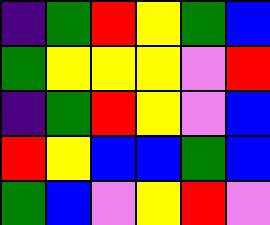[["indigo", "green", "red", "yellow", "green", "blue"], ["green", "yellow", "yellow", "yellow", "violet", "red"], ["indigo", "green", "red", "yellow", "violet", "blue"], ["red", "yellow", "blue", "blue", "green", "blue"], ["green", "blue", "violet", "yellow", "red", "violet"]]